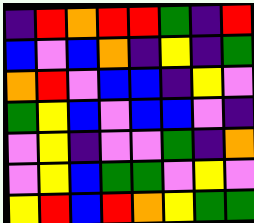[["indigo", "red", "orange", "red", "red", "green", "indigo", "red"], ["blue", "violet", "blue", "orange", "indigo", "yellow", "indigo", "green"], ["orange", "red", "violet", "blue", "blue", "indigo", "yellow", "violet"], ["green", "yellow", "blue", "violet", "blue", "blue", "violet", "indigo"], ["violet", "yellow", "indigo", "violet", "violet", "green", "indigo", "orange"], ["violet", "yellow", "blue", "green", "green", "violet", "yellow", "violet"], ["yellow", "red", "blue", "red", "orange", "yellow", "green", "green"]]